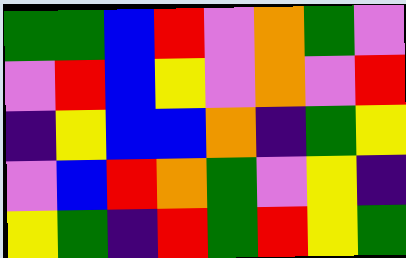[["green", "green", "blue", "red", "violet", "orange", "green", "violet"], ["violet", "red", "blue", "yellow", "violet", "orange", "violet", "red"], ["indigo", "yellow", "blue", "blue", "orange", "indigo", "green", "yellow"], ["violet", "blue", "red", "orange", "green", "violet", "yellow", "indigo"], ["yellow", "green", "indigo", "red", "green", "red", "yellow", "green"]]